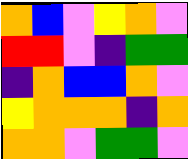[["orange", "blue", "violet", "yellow", "orange", "violet"], ["red", "red", "violet", "indigo", "green", "green"], ["indigo", "orange", "blue", "blue", "orange", "violet"], ["yellow", "orange", "orange", "orange", "indigo", "orange"], ["orange", "orange", "violet", "green", "green", "violet"]]